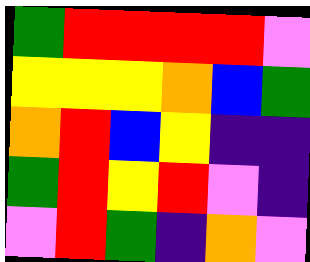[["green", "red", "red", "red", "red", "violet"], ["yellow", "yellow", "yellow", "orange", "blue", "green"], ["orange", "red", "blue", "yellow", "indigo", "indigo"], ["green", "red", "yellow", "red", "violet", "indigo"], ["violet", "red", "green", "indigo", "orange", "violet"]]